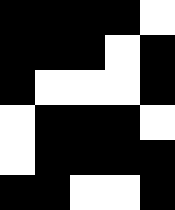[["black", "black", "black", "black", "white"], ["black", "black", "black", "white", "black"], ["black", "white", "white", "white", "black"], ["white", "black", "black", "black", "white"], ["white", "black", "black", "black", "black"], ["black", "black", "white", "white", "black"]]